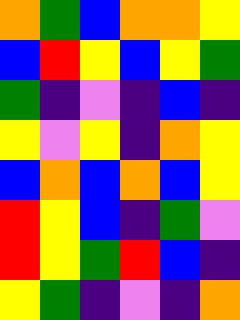[["orange", "green", "blue", "orange", "orange", "yellow"], ["blue", "red", "yellow", "blue", "yellow", "green"], ["green", "indigo", "violet", "indigo", "blue", "indigo"], ["yellow", "violet", "yellow", "indigo", "orange", "yellow"], ["blue", "orange", "blue", "orange", "blue", "yellow"], ["red", "yellow", "blue", "indigo", "green", "violet"], ["red", "yellow", "green", "red", "blue", "indigo"], ["yellow", "green", "indigo", "violet", "indigo", "orange"]]